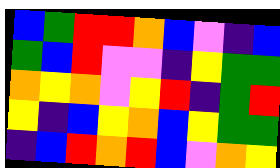[["blue", "green", "red", "red", "orange", "blue", "violet", "indigo", "blue"], ["green", "blue", "red", "violet", "violet", "indigo", "yellow", "green", "green"], ["orange", "yellow", "orange", "violet", "yellow", "red", "indigo", "green", "red"], ["yellow", "indigo", "blue", "yellow", "orange", "blue", "yellow", "green", "green"], ["indigo", "blue", "red", "orange", "red", "blue", "violet", "orange", "yellow"]]